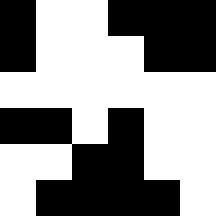[["black", "white", "white", "black", "black", "black"], ["black", "white", "white", "white", "black", "black"], ["white", "white", "white", "white", "white", "white"], ["black", "black", "white", "black", "white", "white"], ["white", "white", "black", "black", "white", "white"], ["white", "black", "black", "black", "black", "white"]]